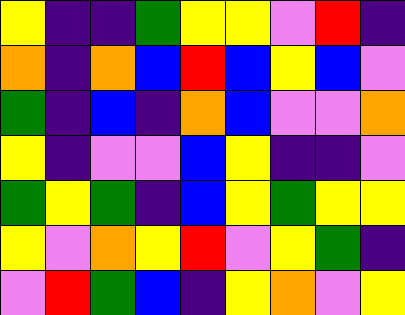[["yellow", "indigo", "indigo", "green", "yellow", "yellow", "violet", "red", "indigo"], ["orange", "indigo", "orange", "blue", "red", "blue", "yellow", "blue", "violet"], ["green", "indigo", "blue", "indigo", "orange", "blue", "violet", "violet", "orange"], ["yellow", "indigo", "violet", "violet", "blue", "yellow", "indigo", "indigo", "violet"], ["green", "yellow", "green", "indigo", "blue", "yellow", "green", "yellow", "yellow"], ["yellow", "violet", "orange", "yellow", "red", "violet", "yellow", "green", "indigo"], ["violet", "red", "green", "blue", "indigo", "yellow", "orange", "violet", "yellow"]]